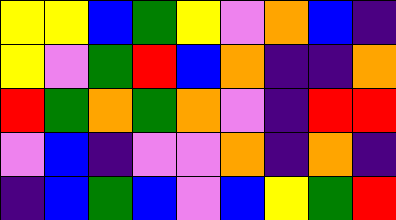[["yellow", "yellow", "blue", "green", "yellow", "violet", "orange", "blue", "indigo"], ["yellow", "violet", "green", "red", "blue", "orange", "indigo", "indigo", "orange"], ["red", "green", "orange", "green", "orange", "violet", "indigo", "red", "red"], ["violet", "blue", "indigo", "violet", "violet", "orange", "indigo", "orange", "indigo"], ["indigo", "blue", "green", "blue", "violet", "blue", "yellow", "green", "red"]]